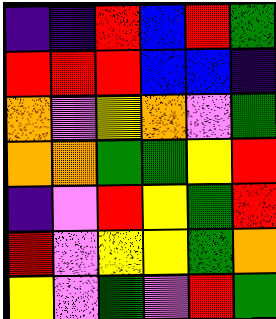[["indigo", "indigo", "red", "blue", "red", "green"], ["red", "red", "red", "blue", "blue", "indigo"], ["orange", "violet", "yellow", "orange", "violet", "green"], ["orange", "orange", "green", "green", "yellow", "red"], ["indigo", "violet", "red", "yellow", "green", "red"], ["red", "violet", "yellow", "yellow", "green", "orange"], ["yellow", "violet", "green", "violet", "red", "green"]]